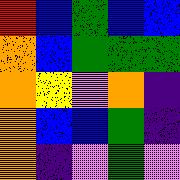[["red", "blue", "green", "blue", "blue"], ["orange", "blue", "green", "green", "green"], ["orange", "yellow", "violet", "orange", "indigo"], ["orange", "blue", "blue", "green", "indigo"], ["orange", "indigo", "violet", "green", "violet"]]